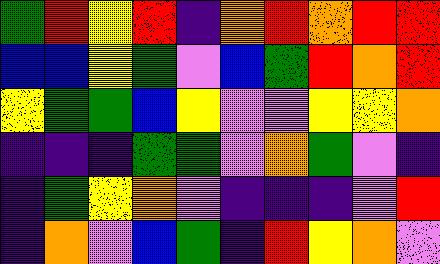[["green", "red", "yellow", "red", "indigo", "orange", "red", "orange", "red", "red"], ["blue", "blue", "yellow", "green", "violet", "blue", "green", "red", "orange", "red"], ["yellow", "green", "green", "blue", "yellow", "violet", "violet", "yellow", "yellow", "orange"], ["indigo", "indigo", "indigo", "green", "green", "violet", "orange", "green", "violet", "indigo"], ["indigo", "green", "yellow", "orange", "violet", "indigo", "indigo", "indigo", "violet", "red"], ["indigo", "orange", "violet", "blue", "green", "indigo", "red", "yellow", "orange", "violet"]]